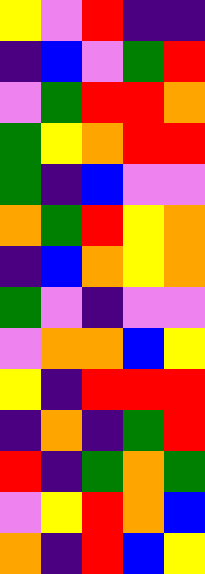[["yellow", "violet", "red", "indigo", "indigo"], ["indigo", "blue", "violet", "green", "red"], ["violet", "green", "red", "red", "orange"], ["green", "yellow", "orange", "red", "red"], ["green", "indigo", "blue", "violet", "violet"], ["orange", "green", "red", "yellow", "orange"], ["indigo", "blue", "orange", "yellow", "orange"], ["green", "violet", "indigo", "violet", "violet"], ["violet", "orange", "orange", "blue", "yellow"], ["yellow", "indigo", "red", "red", "red"], ["indigo", "orange", "indigo", "green", "red"], ["red", "indigo", "green", "orange", "green"], ["violet", "yellow", "red", "orange", "blue"], ["orange", "indigo", "red", "blue", "yellow"]]